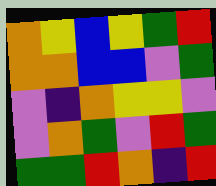[["orange", "yellow", "blue", "yellow", "green", "red"], ["orange", "orange", "blue", "blue", "violet", "green"], ["violet", "indigo", "orange", "yellow", "yellow", "violet"], ["violet", "orange", "green", "violet", "red", "green"], ["green", "green", "red", "orange", "indigo", "red"]]